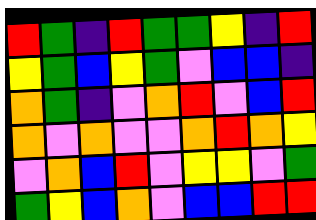[["red", "green", "indigo", "red", "green", "green", "yellow", "indigo", "red"], ["yellow", "green", "blue", "yellow", "green", "violet", "blue", "blue", "indigo"], ["orange", "green", "indigo", "violet", "orange", "red", "violet", "blue", "red"], ["orange", "violet", "orange", "violet", "violet", "orange", "red", "orange", "yellow"], ["violet", "orange", "blue", "red", "violet", "yellow", "yellow", "violet", "green"], ["green", "yellow", "blue", "orange", "violet", "blue", "blue", "red", "red"]]